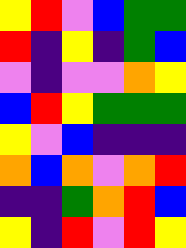[["yellow", "red", "violet", "blue", "green", "green"], ["red", "indigo", "yellow", "indigo", "green", "blue"], ["violet", "indigo", "violet", "violet", "orange", "yellow"], ["blue", "red", "yellow", "green", "green", "green"], ["yellow", "violet", "blue", "indigo", "indigo", "indigo"], ["orange", "blue", "orange", "violet", "orange", "red"], ["indigo", "indigo", "green", "orange", "red", "blue"], ["yellow", "indigo", "red", "violet", "red", "yellow"]]